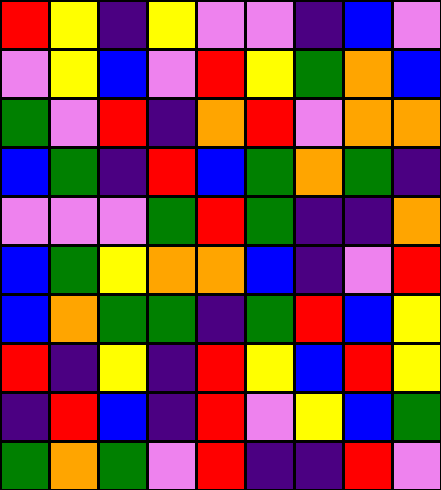[["red", "yellow", "indigo", "yellow", "violet", "violet", "indigo", "blue", "violet"], ["violet", "yellow", "blue", "violet", "red", "yellow", "green", "orange", "blue"], ["green", "violet", "red", "indigo", "orange", "red", "violet", "orange", "orange"], ["blue", "green", "indigo", "red", "blue", "green", "orange", "green", "indigo"], ["violet", "violet", "violet", "green", "red", "green", "indigo", "indigo", "orange"], ["blue", "green", "yellow", "orange", "orange", "blue", "indigo", "violet", "red"], ["blue", "orange", "green", "green", "indigo", "green", "red", "blue", "yellow"], ["red", "indigo", "yellow", "indigo", "red", "yellow", "blue", "red", "yellow"], ["indigo", "red", "blue", "indigo", "red", "violet", "yellow", "blue", "green"], ["green", "orange", "green", "violet", "red", "indigo", "indigo", "red", "violet"]]